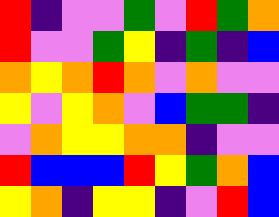[["red", "indigo", "violet", "violet", "green", "violet", "red", "green", "orange"], ["red", "violet", "violet", "green", "yellow", "indigo", "green", "indigo", "blue"], ["orange", "yellow", "orange", "red", "orange", "violet", "orange", "violet", "violet"], ["yellow", "violet", "yellow", "orange", "violet", "blue", "green", "green", "indigo"], ["violet", "orange", "yellow", "yellow", "orange", "orange", "indigo", "violet", "violet"], ["red", "blue", "blue", "blue", "red", "yellow", "green", "orange", "blue"], ["yellow", "orange", "indigo", "yellow", "yellow", "indigo", "violet", "red", "blue"]]